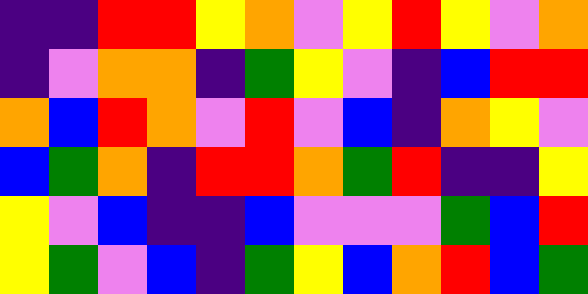[["indigo", "indigo", "red", "red", "yellow", "orange", "violet", "yellow", "red", "yellow", "violet", "orange"], ["indigo", "violet", "orange", "orange", "indigo", "green", "yellow", "violet", "indigo", "blue", "red", "red"], ["orange", "blue", "red", "orange", "violet", "red", "violet", "blue", "indigo", "orange", "yellow", "violet"], ["blue", "green", "orange", "indigo", "red", "red", "orange", "green", "red", "indigo", "indigo", "yellow"], ["yellow", "violet", "blue", "indigo", "indigo", "blue", "violet", "violet", "violet", "green", "blue", "red"], ["yellow", "green", "violet", "blue", "indigo", "green", "yellow", "blue", "orange", "red", "blue", "green"]]